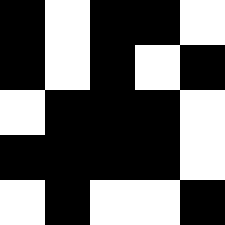[["black", "white", "black", "black", "white"], ["black", "white", "black", "white", "black"], ["white", "black", "black", "black", "white"], ["black", "black", "black", "black", "white"], ["white", "black", "white", "white", "black"]]